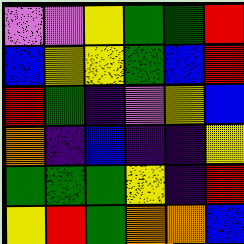[["violet", "violet", "yellow", "green", "green", "red"], ["blue", "yellow", "yellow", "green", "blue", "red"], ["red", "green", "indigo", "violet", "yellow", "blue"], ["orange", "indigo", "blue", "indigo", "indigo", "yellow"], ["green", "green", "green", "yellow", "indigo", "red"], ["yellow", "red", "green", "orange", "orange", "blue"]]